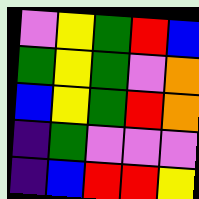[["violet", "yellow", "green", "red", "blue"], ["green", "yellow", "green", "violet", "orange"], ["blue", "yellow", "green", "red", "orange"], ["indigo", "green", "violet", "violet", "violet"], ["indigo", "blue", "red", "red", "yellow"]]